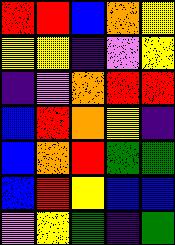[["red", "red", "blue", "orange", "yellow"], ["yellow", "yellow", "indigo", "violet", "yellow"], ["indigo", "violet", "orange", "red", "red"], ["blue", "red", "orange", "yellow", "indigo"], ["blue", "orange", "red", "green", "green"], ["blue", "red", "yellow", "blue", "blue"], ["violet", "yellow", "green", "indigo", "green"]]